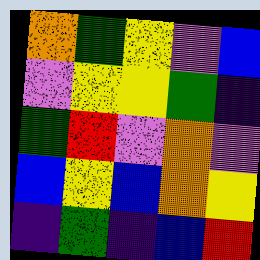[["orange", "green", "yellow", "violet", "blue"], ["violet", "yellow", "yellow", "green", "indigo"], ["green", "red", "violet", "orange", "violet"], ["blue", "yellow", "blue", "orange", "yellow"], ["indigo", "green", "indigo", "blue", "red"]]